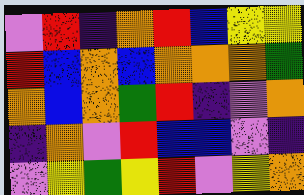[["violet", "red", "indigo", "orange", "red", "blue", "yellow", "yellow"], ["red", "blue", "orange", "blue", "orange", "orange", "orange", "green"], ["orange", "blue", "orange", "green", "red", "indigo", "violet", "orange"], ["indigo", "orange", "violet", "red", "blue", "blue", "violet", "indigo"], ["violet", "yellow", "green", "yellow", "red", "violet", "yellow", "orange"]]